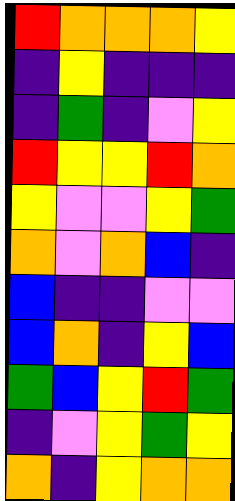[["red", "orange", "orange", "orange", "yellow"], ["indigo", "yellow", "indigo", "indigo", "indigo"], ["indigo", "green", "indigo", "violet", "yellow"], ["red", "yellow", "yellow", "red", "orange"], ["yellow", "violet", "violet", "yellow", "green"], ["orange", "violet", "orange", "blue", "indigo"], ["blue", "indigo", "indigo", "violet", "violet"], ["blue", "orange", "indigo", "yellow", "blue"], ["green", "blue", "yellow", "red", "green"], ["indigo", "violet", "yellow", "green", "yellow"], ["orange", "indigo", "yellow", "orange", "orange"]]